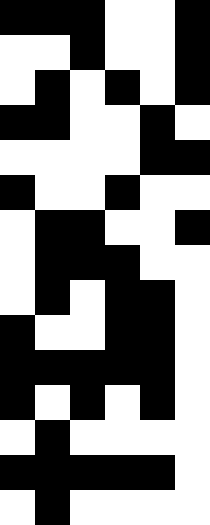[["black", "black", "black", "white", "white", "black"], ["white", "white", "black", "white", "white", "black"], ["white", "black", "white", "black", "white", "black"], ["black", "black", "white", "white", "black", "white"], ["white", "white", "white", "white", "black", "black"], ["black", "white", "white", "black", "white", "white"], ["white", "black", "black", "white", "white", "black"], ["white", "black", "black", "black", "white", "white"], ["white", "black", "white", "black", "black", "white"], ["black", "white", "white", "black", "black", "white"], ["black", "black", "black", "black", "black", "white"], ["black", "white", "black", "white", "black", "white"], ["white", "black", "white", "white", "white", "white"], ["black", "black", "black", "black", "black", "white"], ["white", "black", "white", "white", "white", "white"]]